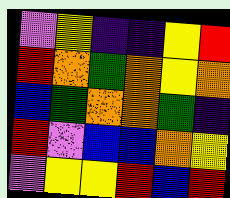[["violet", "yellow", "indigo", "indigo", "yellow", "red"], ["red", "orange", "green", "orange", "yellow", "orange"], ["blue", "green", "orange", "orange", "green", "indigo"], ["red", "violet", "blue", "blue", "orange", "yellow"], ["violet", "yellow", "yellow", "red", "blue", "red"]]